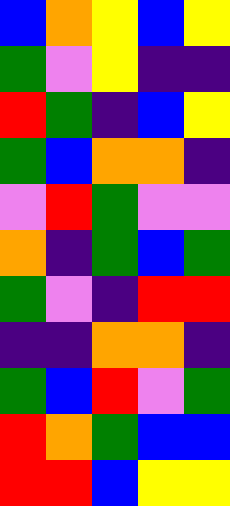[["blue", "orange", "yellow", "blue", "yellow"], ["green", "violet", "yellow", "indigo", "indigo"], ["red", "green", "indigo", "blue", "yellow"], ["green", "blue", "orange", "orange", "indigo"], ["violet", "red", "green", "violet", "violet"], ["orange", "indigo", "green", "blue", "green"], ["green", "violet", "indigo", "red", "red"], ["indigo", "indigo", "orange", "orange", "indigo"], ["green", "blue", "red", "violet", "green"], ["red", "orange", "green", "blue", "blue"], ["red", "red", "blue", "yellow", "yellow"]]